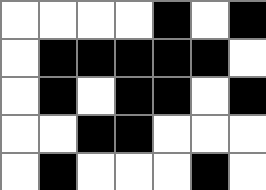[["white", "white", "white", "white", "black", "white", "black"], ["white", "black", "black", "black", "black", "black", "white"], ["white", "black", "white", "black", "black", "white", "black"], ["white", "white", "black", "black", "white", "white", "white"], ["white", "black", "white", "white", "white", "black", "white"]]